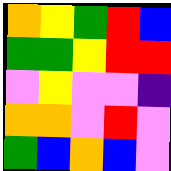[["orange", "yellow", "green", "red", "blue"], ["green", "green", "yellow", "red", "red"], ["violet", "yellow", "violet", "violet", "indigo"], ["orange", "orange", "violet", "red", "violet"], ["green", "blue", "orange", "blue", "violet"]]